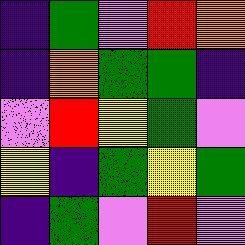[["indigo", "green", "violet", "red", "orange"], ["indigo", "orange", "green", "green", "indigo"], ["violet", "red", "yellow", "green", "violet"], ["yellow", "indigo", "green", "yellow", "green"], ["indigo", "green", "violet", "red", "violet"]]